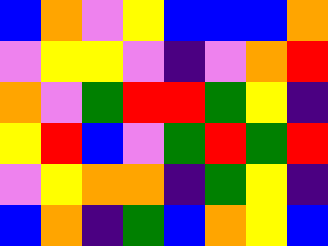[["blue", "orange", "violet", "yellow", "blue", "blue", "blue", "orange"], ["violet", "yellow", "yellow", "violet", "indigo", "violet", "orange", "red"], ["orange", "violet", "green", "red", "red", "green", "yellow", "indigo"], ["yellow", "red", "blue", "violet", "green", "red", "green", "red"], ["violet", "yellow", "orange", "orange", "indigo", "green", "yellow", "indigo"], ["blue", "orange", "indigo", "green", "blue", "orange", "yellow", "blue"]]